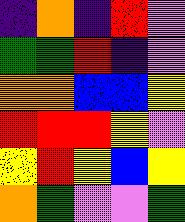[["indigo", "orange", "indigo", "red", "violet"], ["green", "green", "red", "indigo", "violet"], ["orange", "orange", "blue", "blue", "yellow"], ["red", "red", "red", "yellow", "violet"], ["yellow", "red", "yellow", "blue", "yellow"], ["orange", "green", "violet", "violet", "green"]]